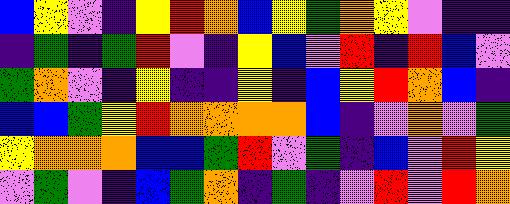[["blue", "yellow", "violet", "indigo", "yellow", "red", "orange", "blue", "yellow", "green", "orange", "yellow", "violet", "indigo", "indigo"], ["indigo", "green", "indigo", "green", "red", "violet", "indigo", "yellow", "blue", "violet", "red", "indigo", "red", "blue", "violet"], ["green", "orange", "violet", "indigo", "yellow", "indigo", "indigo", "yellow", "indigo", "blue", "yellow", "red", "orange", "blue", "indigo"], ["blue", "blue", "green", "yellow", "red", "orange", "orange", "orange", "orange", "blue", "indigo", "violet", "orange", "violet", "green"], ["yellow", "orange", "orange", "orange", "blue", "blue", "green", "red", "violet", "green", "indigo", "blue", "violet", "red", "yellow"], ["violet", "green", "violet", "indigo", "blue", "green", "orange", "indigo", "green", "indigo", "violet", "red", "violet", "red", "orange"]]